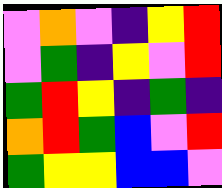[["violet", "orange", "violet", "indigo", "yellow", "red"], ["violet", "green", "indigo", "yellow", "violet", "red"], ["green", "red", "yellow", "indigo", "green", "indigo"], ["orange", "red", "green", "blue", "violet", "red"], ["green", "yellow", "yellow", "blue", "blue", "violet"]]